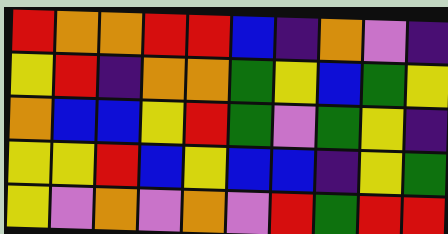[["red", "orange", "orange", "red", "red", "blue", "indigo", "orange", "violet", "indigo"], ["yellow", "red", "indigo", "orange", "orange", "green", "yellow", "blue", "green", "yellow"], ["orange", "blue", "blue", "yellow", "red", "green", "violet", "green", "yellow", "indigo"], ["yellow", "yellow", "red", "blue", "yellow", "blue", "blue", "indigo", "yellow", "green"], ["yellow", "violet", "orange", "violet", "orange", "violet", "red", "green", "red", "red"]]